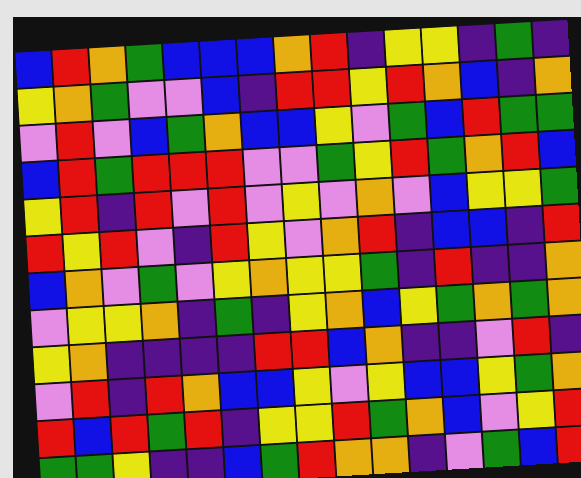[["blue", "red", "orange", "green", "blue", "blue", "blue", "orange", "red", "indigo", "yellow", "yellow", "indigo", "green", "indigo"], ["yellow", "orange", "green", "violet", "violet", "blue", "indigo", "red", "red", "yellow", "red", "orange", "blue", "indigo", "orange"], ["violet", "red", "violet", "blue", "green", "orange", "blue", "blue", "yellow", "violet", "green", "blue", "red", "green", "green"], ["blue", "red", "green", "red", "red", "red", "violet", "violet", "green", "yellow", "red", "green", "orange", "red", "blue"], ["yellow", "red", "indigo", "red", "violet", "red", "violet", "yellow", "violet", "orange", "violet", "blue", "yellow", "yellow", "green"], ["red", "yellow", "red", "violet", "indigo", "red", "yellow", "violet", "orange", "red", "indigo", "blue", "blue", "indigo", "red"], ["blue", "orange", "violet", "green", "violet", "yellow", "orange", "yellow", "yellow", "green", "indigo", "red", "indigo", "indigo", "orange"], ["violet", "yellow", "yellow", "orange", "indigo", "green", "indigo", "yellow", "orange", "blue", "yellow", "green", "orange", "green", "orange"], ["yellow", "orange", "indigo", "indigo", "indigo", "indigo", "red", "red", "blue", "orange", "indigo", "indigo", "violet", "red", "indigo"], ["violet", "red", "indigo", "red", "orange", "blue", "blue", "yellow", "violet", "yellow", "blue", "blue", "yellow", "green", "orange"], ["red", "blue", "red", "green", "red", "indigo", "yellow", "yellow", "red", "green", "orange", "blue", "violet", "yellow", "red"], ["green", "green", "yellow", "indigo", "indigo", "blue", "green", "red", "orange", "orange", "indigo", "violet", "green", "blue", "red"]]